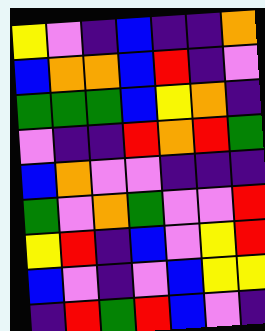[["yellow", "violet", "indigo", "blue", "indigo", "indigo", "orange"], ["blue", "orange", "orange", "blue", "red", "indigo", "violet"], ["green", "green", "green", "blue", "yellow", "orange", "indigo"], ["violet", "indigo", "indigo", "red", "orange", "red", "green"], ["blue", "orange", "violet", "violet", "indigo", "indigo", "indigo"], ["green", "violet", "orange", "green", "violet", "violet", "red"], ["yellow", "red", "indigo", "blue", "violet", "yellow", "red"], ["blue", "violet", "indigo", "violet", "blue", "yellow", "yellow"], ["indigo", "red", "green", "red", "blue", "violet", "indigo"]]